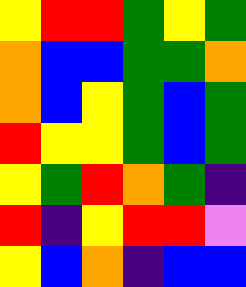[["yellow", "red", "red", "green", "yellow", "green"], ["orange", "blue", "blue", "green", "green", "orange"], ["orange", "blue", "yellow", "green", "blue", "green"], ["red", "yellow", "yellow", "green", "blue", "green"], ["yellow", "green", "red", "orange", "green", "indigo"], ["red", "indigo", "yellow", "red", "red", "violet"], ["yellow", "blue", "orange", "indigo", "blue", "blue"]]